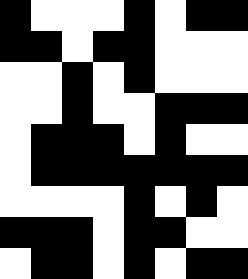[["black", "white", "white", "white", "black", "white", "black", "black"], ["black", "black", "white", "black", "black", "white", "white", "white"], ["white", "white", "black", "white", "black", "white", "white", "white"], ["white", "white", "black", "white", "white", "black", "black", "black"], ["white", "black", "black", "black", "white", "black", "white", "white"], ["white", "black", "black", "black", "black", "black", "black", "black"], ["white", "white", "white", "white", "black", "white", "black", "white"], ["black", "black", "black", "white", "black", "black", "white", "white"], ["white", "black", "black", "white", "black", "white", "black", "black"]]